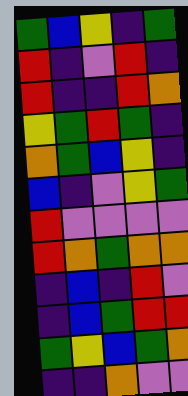[["green", "blue", "yellow", "indigo", "green"], ["red", "indigo", "violet", "red", "indigo"], ["red", "indigo", "indigo", "red", "orange"], ["yellow", "green", "red", "green", "indigo"], ["orange", "green", "blue", "yellow", "indigo"], ["blue", "indigo", "violet", "yellow", "green"], ["red", "violet", "violet", "violet", "violet"], ["red", "orange", "green", "orange", "orange"], ["indigo", "blue", "indigo", "red", "violet"], ["indigo", "blue", "green", "red", "red"], ["green", "yellow", "blue", "green", "orange"], ["indigo", "indigo", "orange", "violet", "violet"]]